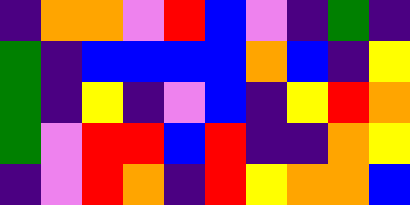[["indigo", "orange", "orange", "violet", "red", "blue", "violet", "indigo", "green", "indigo"], ["green", "indigo", "blue", "blue", "blue", "blue", "orange", "blue", "indigo", "yellow"], ["green", "indigo", "yellow", "indigo", "violet", "blue", "indigo", "yellow", "red", "orange"], ["green", "violet", "red", "red", "blue", "red", "indigo", "indigo", "orange", "yellow"], ["indigo", "violet", "red", "orange", "indigo", "red", "yellow", "orange", "orange", "blue"]]